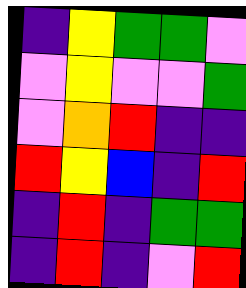[["indigo", "yellow", "green", "green", "violet"], ["violet", "yellow", "violet", "violet", "green"], ["violet", "orange", "red", "indigo", "indigo"], ["red", "yellow", "blue", "indigo", "red"], ["indigo", "red", "indigo", "green", "green"], ["indigo", "red", "indigo", "violet", "red"]]